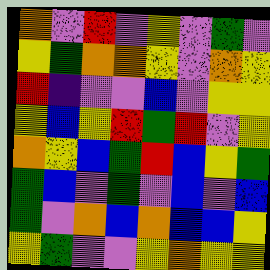[["orange", "violet", "red", "violet", "yellow", "violet", "green", "violet"], ["yellow", "green", "orange", "orange", "yellow", "violet", "orange", "yellow"], ["red", "indigo", "violet", "violet", "blue", "violet", "yellow", "yellow"], ["yellow", "blue", "yellow", "red", "green", "red", "violet", "yellow"], ["orange", "yellow", "blue", "green", "red", "blue", "yellow", "green"], ["green", "blue", "violet", "green", "violet", "blue", "violet", "blue"], ["green", "violet", "orange", "blue", "orange", "blue", "blue", "yellow"], ["yellow", "green", "violet", "violet", "yellow", "orange", "yellow", "yellow"]]